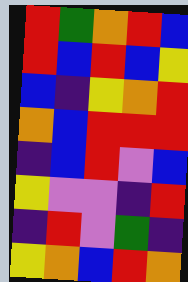[["red", "green", "orange", "red", "blue"], ["red", "blue", "red", "blue", "yellow"], ["blue", "indigo", "yellow", "orange", "red"], ["orange", "blue", "red", "red", "red"], ["indigo", "blue", "red", "violet", "blue"], ["yellow", "violet", "violet", "indigo", "red"], ["indigo", "red", "violet", "green", "indigo"], ["yellow", "orange", "blue", "red", "orange"]]